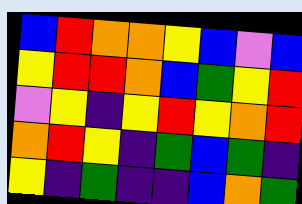[["blue", "red", "orange", "orange", "yellow", "blue", "violet", "blue"], ["yellow", "red", "red", "orange", "blue", "green", "yellow", "red"], ["violet", "yellow", "indigo", "yellow", "red", "yellow", "orange", "red"], ["orange", "red", "yellow", "indigo", "green", "blue", "green", "indigo"], ["yellow", "indigo", "green", "indigo", "indigo", "blue", "orange", "green"]]